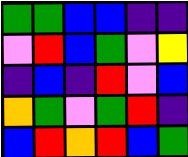[["green", "green", "blue", "blue", "indigo", "indigo"], ["violet", "red", "blue", "green", "violet", "yellow"], ["indigo", "blue", "indigo", "red", "violet", "blue"], ["orange", "green", "violet", "green", "red", "indigo"], ["blue", "red", "orange", "red", "blue", "green"]]